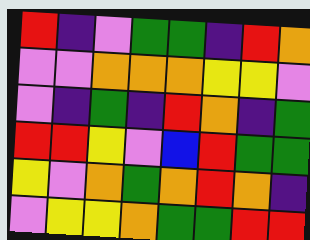[["red", "indigo", "violet", "green", "green", "indigo", "red", "orange"], ["violet", "violet", "orange", "orange", "orange", "yellow", "yellow", "violet"], ["violet", "indigo", "green", "indigo", "red", "orange", "indigo", "green"], ["red", "red", "yellow", "violet", "blue", "red", "green", "green"], ["yellow", "violet", "orange", "green", "orange", "red", "orange", "indigo"], ["violet", "yellow", "yellow", "orange", "green", "green", "red", "red"]]